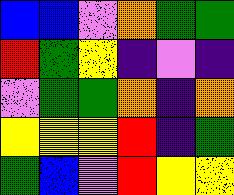[["blue", "blue", "violet", "orange", "green", "green"], ["red", "green", "yellow", "indigo", "violet", "indigo"], ["violet", "green", "green", "orange", "indigo", "orange"], ["yellow", "yellow", "yellow", "red", "indigo", "green"], ["green", "blue", "violet", "red", "yellow", "yellow"]]